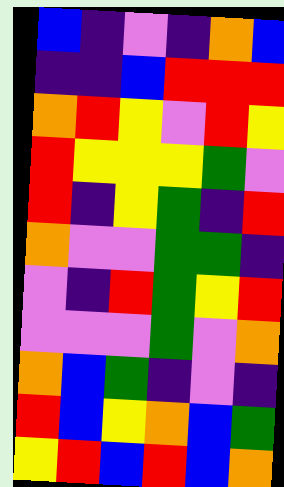[["blue", "indigo", "violet", "indigo", "orange", "blue"], ["indigo", "indigo", "blue", "red", "red", "red"], ["orange", "red", "yellow", "violet", "red", "yellow"], ["red", "yellow", "yellow", "yellow", "green", "violet"], ["red", "indigo", "yellow", "green", "indigo", "red"], ["orange", "violet", "violet", "green", "green", "indigo"], ["violet", "indigo", "red", "green", "yellow", "red"], ["violet", "violet", "violet", "green", "violet", "orange"], ["orange", "blue", "green", "indigo", "violet", "indigo"], ["red", "blue", "yellow", "orange", "blue", "green"], ["yellow", "red", "blue", "red", "blue", "orange"]]